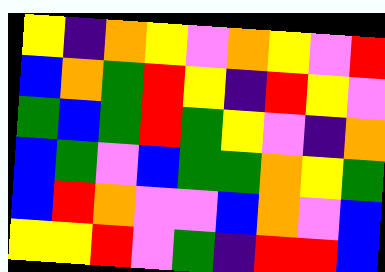[["yellow", "indigo", "orange", "yellow", "violet", "orange", "yellow", "violet", "red"], ["blue", "orange", "green", "red", "yellow", "indigo", "red", "yellow", "violet"], ["green", "blue", "green", "red", "green", "yellow", "violet", "indigo", "orange"], ["blue", "green", "violet", "blue", "green", "green", "orange", "yellow", "green"], ["blue", "red", "orange", "violet", "violet", "blue", "orange", "violet", "blue"], ["yellow", "yellow", "red", "violet", "green", "indigo", "red", "red", "blue"]]